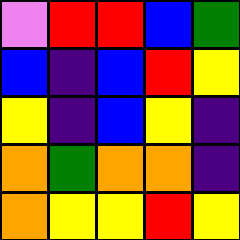[["violet", "red", "red", "blue", "green"], ["blue", "indigo", "blue", "red", "yellow"], ["yellow", "indigo", "blue", "yellow", "indigo"], ["orange", "green", "orange", "orange", "indigo"], ["orange", "yellow", "yellow", "red", "yellow"]]